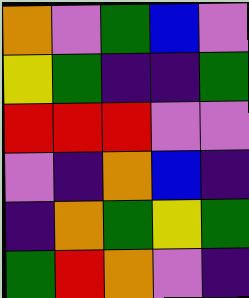[["orange", "violet", "green", "blue", "violet"], ["yellow", "green", "indigo", "indigo", "green"], ["red", "red", "red", "violet", "violet"], ["violet", "indigo", "orange", "blue", "indigo"], ["indigo", "orange", "green", "yellow", "green"], ["green", "red", "orange", "violet", "indigo"]]